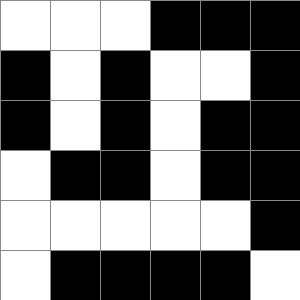[["white", "white", "white", "black", "black", "black"], ["black", "white", "black", "white", "white", "black"], ["black", "white", "black", "white", "black", "black"], ["white", "black", "black", "white", "black", "black"], ["white", "white", "white", "white", "white", "black"], ["white", "black", "black", "black", "black", "white"]]